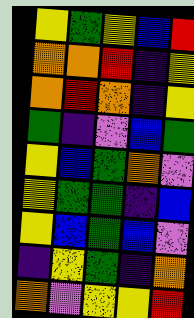[["yellow", "green", "yellow", "blue", "red"], ["orange", "orange", "red", "indigo", "yellow"], ["orange", "red", "orange", "indigo", "yellow"], ["green", "indigo", "violet", "blue", "green"], ["yellow", "blue", "green", "orange", "violet"], ["yellow", "green", "green", "indigo", "blue"], ["yellow", "blue", "green", "blue", "violet"], ["indigo", "yellow", "green", "indigo", "orange"], ["orange", "violet", "yellow", "yellow", "red"]]